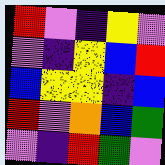[["red", "violet", "indigo", "yellow", "violet"], ["violet", "indigo", "yellow", "blue", "red"], ["blue", "yellow", "yellow", "indigo", "blue"], ["red", "violet", "orange", "blue", "green"], ["violet", "indigo", "red", "green", "violet"]]